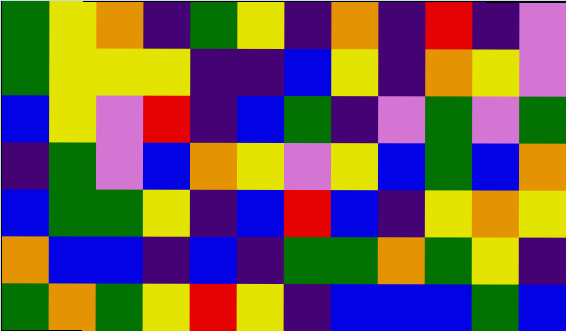[["green", "yellow", "orange", "indigo", "green", "yellow", "indigo", "orange", "indigo", "red", "indigo", "violet"], ["green", "yellow", "yellow", "yellow", "indigo", "indigo", "blue", "yellow", "indigo", "orange", "yellow", "violet"], ["blue", "yellow", "violet", "red", "indigo", "blue", "green", "indigo", "violet", "green", "violet", "green"], ["indigo", "green", "violet", "blue", "orange", "yellow", "violet", "yellow", "blue", "green", "blue", "orange"], ["blue", "green", "green", "yellow", "indigo", "blue", "red", "blue", "indigo", "yellow", "orange", "yellow"], ["orange", "blue", "blue", "indigo", "blue", "indigo", "green", "green", "orange", "green", "yellow", "indigo"], ["green", "orange", "green", "yellow", "red", "yellow", "indigo", "blue", "blue", "blue", "green", "blue"]]